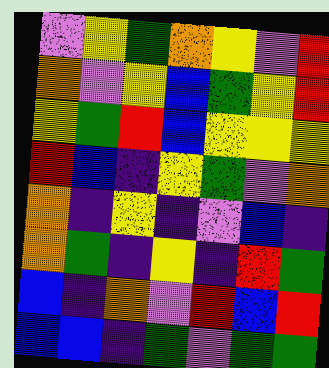[["violet", "yellow", "green", "orange", "yellow", "violet", "red"], ["orange", "violet", "yellow", "blue", "green", "yellow", "red"], ["yellow", "green", "red", "blue", "yellow", "yellow", "yellow"], ["red", "blue", "indigo", "yellow", "green", "violet", "orange"], ["orange", "indigo", "yellow", "indigo", "violet", "blue", "indigo"], ["orange", "green", "indigo", "yellow", "indigo", "red", "green"], ["blue", "indigo", "orange", "violet", "red", "blue", "red"], ["blue", "blue", "indigo", "green", "violet", "green", "green"]]